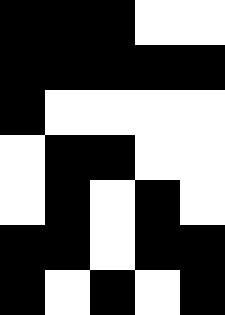[["black", "black", "black", "white", "white"], ["black", "black", "black", "black", "black"], ["black", "white", "white", "white", "white"], ["white", "black", "black", "white", "white"], ["white", "black", "white", "black", "white"], ["black", "black", "white", "black", "black"], ["black", "white", "black", "white", "black"]]